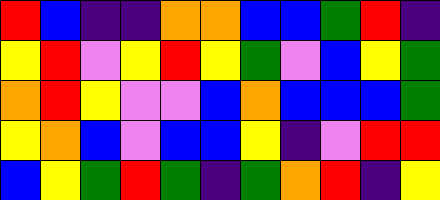[["red", "blue", "indigo", "indigo", "orange", "orange", "blue", "blue", "green", "red", "indigo"], ["yellow", "red", "violet", "yellow", "red", "yellow", "green", "violet", "blue", "yellow", "green"], ["orange", "red", "yellow", "violet", "violet", "blue", "orange", "blue", "blue", "blue", "green"], ["yellow", "orange", "blue", "violet", "blue", "blue", "yellow", "indigo", "violet", "red", "red"], ["blue", "yellow", "green", "red", "green", "indigo", "green", "orange", "red", "indigo", "yellow"]]